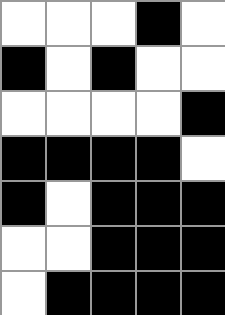[["white", "white", "white", "black", "white"], ["black", "white", "black", "white", "white"], ["white", "white", "white", "white", "black"], ["black", "black", "black", "black", "white"], ["black", "white", "black", "black", "black"], ["white", "white", "black", "black", "black"], ["white", "black", "black", "black", "black"]]